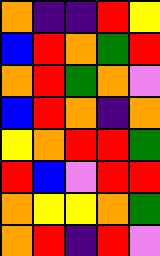[["orange", "indigo", "indigo", "red", "yellow"], ["blue", "red", "orange", "green", "red"], ["orange", "red", "green", "orange", "violet"], ["blue", "red", "orange", "indigo", "orange"], ["yellow", "orange", "red", "red", "green"], ["red", "blue", "violet", "red", "red"], ["orange", "yellow", "yellow", "orange", "green"], ["orange", "red", "indigo", "red", "violet"]]